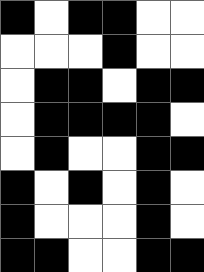[["black", "white", "black", "black", "white", "white"], ["white", "white", "white", "black", "white", "white"], ["white", "black", "black", "white", "black", "black"], ["white", "black", "black", "black", "black", "white"], ["white", "black", "white", "white", "black", "black"], ["black", "white", "black", "white", "black", "white"], ["black", "white", "white", "white", "black", "white"], ["black", "black", "white", "white", "black", "black"]]